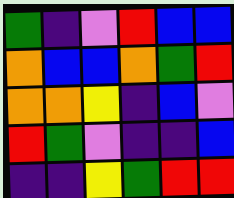[["green", "indigo", "violet", "red", "blue", "blue"], ["orange", "blue", "blue", "orange", "green", "red"], ["orange", "orange", "yellow", "indigo", "blue", "violet"], ["red", "green", "violet", "indigo", "indigo", "blue"], ["indigo", "indigo", "yellow", "green", "red", "red"]]